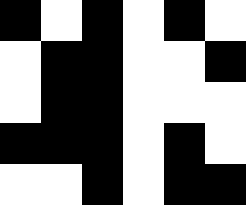[["black", "white", "black", "white", "black", "white"], ["white", "black", "black", "white", "white", "black"], ["white", "black", "black", "white", "white", "white"], ["black", "black", "black", "white", "black", "white"], ["white", "white", "black", "white", "black", "black"]]